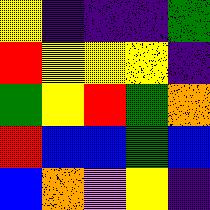[["yellow", "indigo", "indigo", "indigo", "green"], ["red", "yellow", "yellow", "yellow", "indigo"], ["green", "yellow", "red", "green", "orange"], ["red", "blue", "blue", "green", "blue"], ["blue", "orange", "violet", "yellow", "indigo"]]